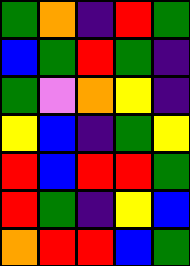[["green", "orange", "indigo", "red", "green"], ["blue", "green", "red", "green", "indigo"], ["green", "violet", "orange", "yellow", "indigo"], ["yellow", "blue", "indigo", "green", "yellow"], ["red", "blue", "red", "red", "green"], ["red", "green", "indigo", "yellow", "blue"], ["orange", "red", "red", "blue", "green"]]